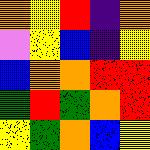[["orange", "yellow", "red", "indigo", "orange"], ["violet", "yellow", "blue", "indigo", "yellow"], ["blue", "orange", "orange", "red", "red"], ["green", "red", "green", "orange", "red"], ["yellow", "green", "orange", "blue", "yellow"]]